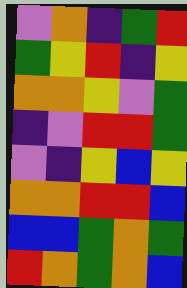[["violet", "orange", "indigo", "green", "red"], ["green", "yellow", "red", "indigo", "yellow"], ["orange", "orange", "yellow", "violet", "green"], ["indigo", "violet", "red", "red", "green"], ["violet", "indigo", "yellow", "blue", "yellow"], ["orange", "orange", "red", "red", "blue"], ["blue", "blue", "green", "orange", "green"], ["red", "orange", "green", "orange", "blue"]]